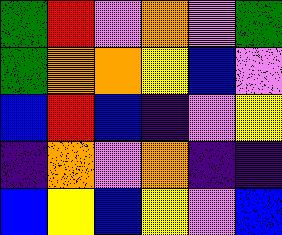[["green", "red", "violet", "orange", "violet", "green"], ["green", "orange", "orange", "yellow", "blue", "violet"], ["blue", "red", "blue", "indigo", "violet", "yellow"], ["indigo", "orange", "violet", "orange", "indigo", "indigo"], ["blue", "yellow", "blue", "yellow", "violet", "blue"]]